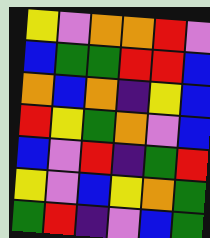[["yellow", "violet", "orange", "orange", "red", "violet"], ["blue", "green", "green", "red", "red", "blue"], ["orange", "blue", "orange", "indigo", "yellow", "blue"], ["red", "yellow", "green", "orange", "violet", "blue"], ["blue", "violet", "red", "indigo", "green", "red"], ["yellow", "violet", "blue", "yellow", "orange", "green"], ["green", "red", "indigo", "violet", "blue", "green"]]